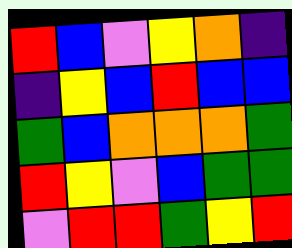[["red", "blue", "violet", "yellow", "orange", "indigo"], ["indigo", "yellow", "blue", "red", "blue", "blue"], ["green", "blue", "orange", "orange", "orange", "green"], ["red", "yellow", "violet", "blue", "green", "green"], ["violet", "red", "red", "green", "yellow", "red"]]